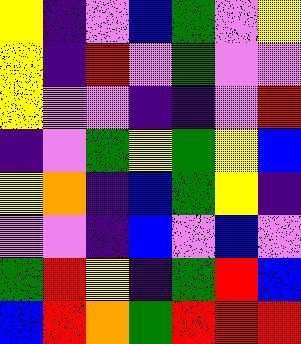[["yellow", "indigo", "violet", "blue", "green", "violet", "yellow"], ["yellow", "indigo", "red", "violet", "green", "violet", "violet"], ["yellow", "violet", "violet", "indigo", "indigo", "violet", "red"], ["indigo", "violet", "green", "yellow", "green", "yellow", "blue"], ["yellow", "orange", "indigo", "blue", "green", "yellow", "indigo"], ["violet", "violet", "indigo", "blue", "violet", "blue", "violet"], ["green", "red", "yellow", "indigo", "green", "red", "blue"], ["blue", "red", "orange", "green", "red", "red", "red"]]